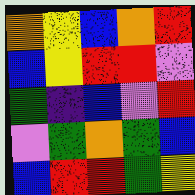[["orange", "yellow", "blue", "orange", "red"], ["blue", "yellow", "red", "red", "violet"], ["green", "indigo", "blue", "violet", "red"], ["violet", "green", "orange", "green", "blue"], ["blue", "red", "red", "green", "yellow"]]